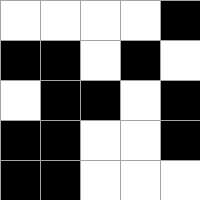[["white", "white", "white", "white", "black"], ["black", "black", "white", "black", "white"], ["white", "black", "black", "white", "black"], ["black", "black", "white", "white", "black"], ["black", "black", "white", "white", "white"]]